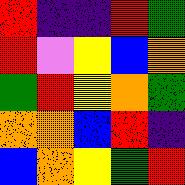[["red", "indigo", "indigo", "red", "green"], ["red", "violet", "yellow", "blue", "orange"], ["green", "red", "yellow", "orange", "green"], ["orange", "orange", "blue", "red", "indigo"], ["blue", "orange", "yellow", "green", "red"]]